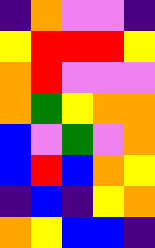[["indigo", "orange", "violet", "violet", "indigo"], ["yellow", "red", "red", "red", "yellow"], ["orange", "red", "violet", "violet", "violet"], ["orange", "green", "yellow", "orange", "orange"], ["blue", "violet", "green", "violet", "orange"], ["blue", "red", "blue", "orange", "yellow"], ["indigo", "blue", "indigo", "yellow", "orange"], ["orange", "yellow", "blue", "blue", "indigo"]]